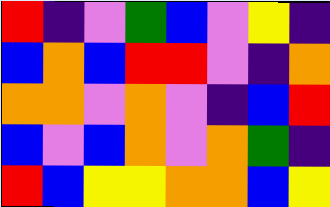[["red", "indigo", "violet", "green", "blue", "violet", "yellow", "indigo"], ["blue", "orange", "blue", "red", "red", "violet", "indigo", "orange"], ["orange", "orange", "violet", "orange", "violet", "indigo", "blue", "red"], ["blue", "violet", "blue", "orange", "violet", "orange", "green", "indigo"], ["red", "blue", "yellow", "yellow", "orange", "orange", "blue", "yellow"]]